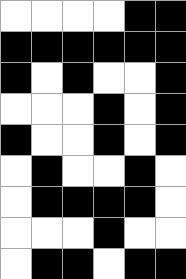[["white", "white", "white", "white", "black", "black"], ["black", "black", "black", "black", "black", "black"], ["black", "white", "black", "white", "white", "black"], ["white", "white", "white", "black", "white", "black"], ["black", "white", "white", "black", "white", "black"], ["white", "black", "white", "white", "black", "white"], ["white", "black", "black", "black", "black", "white"], ["white", "white", "white", "black", "white", "white"], ["white", "black", "black", "white", "black", "black"]]